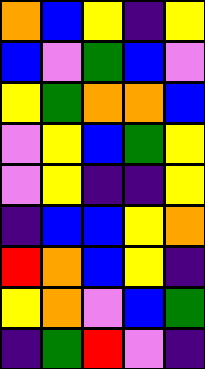[["orange", "blue", "yellow", "indigo", "yellow"], ["blue", "violet", "green", "blue", "violet"], ["yellow", "green", "orange", "orange", "blue"], ["violet", "yellow", "blue", "green", "yellow"], ["violet", "yellow", "indigo", "indigo", "yellow"], ["indigo", "blue", "blue", "yellow", "orange"], ["red", "orange", "blue", "yellow", "indigo"], ["yellow", "orange", "violet", "blue", "green"], ["indigo", "green", "red", "violet", "indigo"]]